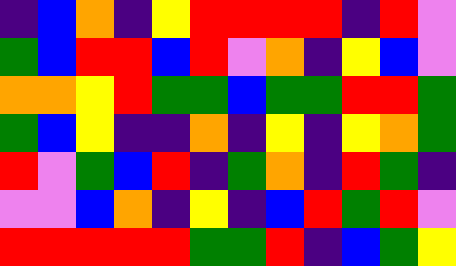[["indigo", "blue", "orange", "indigo", "yellow", "red", "red", "red", "red", "indigo", "red", "violet"], ["green", "blue", "red", "red", "blue", "red", "violet", "orange", "indigo", "yellow", "blue", "violet"], ["orange", "orange", "yellow", "red", "green", "green", "blue", "green", "green", "red", "red", "green"], ["green", "blue", "yellow", "indigo", "indigo", "orange", "indigo", "yellow", "indigo", "yellow", "orange", "green"], ["red", "violet", "green", "blue", "red", "indigo", "green", "orange", "indigo", "red", "green", "indigo"], ["violet", "violet", "blue", "orange", "indigo", "yellow", "indigo", "blue", "red", "green", "red", "violet"], ["red", "red", "red", "red", "red", "green", "green", "red", "indigo", "blue", "green", "yellow"]]